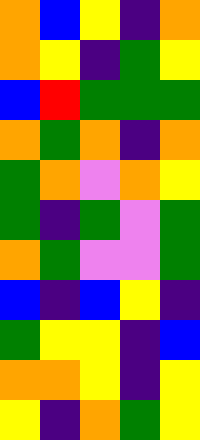[["orange", "blue", "yellow", "indigo", "orange"], ["orange", "yellow", "indigo", "green", "yellow"], ["blue", "red", "green", "green", "green"], ["orange", "green", "orange", "indigo", "orange"], ["green", "orange", "violet", "orange", "yellow"], ["green", "indigo", "green", "violet", "green"], ["orange", "green", "violet", "violet", "green"], ["blue", "indigo", "blue", "yellow", "indigo"], ["green", "yellow", "yellow", "indigo", "blue"], ["orange", "orange", "yellow", "indigo", "yellow"], ["yellow", "indigo", "orange", "green", "yellow"]]